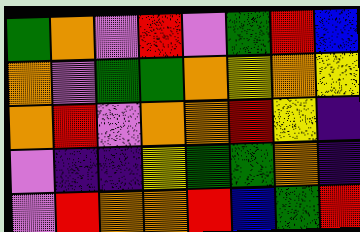[["green", "orange", "violet", "red", "violet", "green", "red", "blue"], ["orange", "violet", "green", "green", "orange", "yellow", "orange", "yellow"], ["orange", "red", "violet", "orange", "orange", "red", "yellow", "indigo"], ["violet", "indigo", "indigo", "yellow", "green", "green", "orange", "indigo"], ["violet", "red", "orange", "orange", "red", "blue", "green", "red"]]